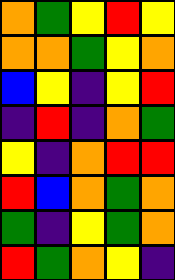[["orange", "green", "yellow", "red", "yellow"], ["orange", "orange", "green", "yellow", "orange"], ["blue", "yellow", "indigo", "yellow", "red"], ["indigo", "red", "indigo", "orange", "green"], ["yellow", "indigo", "orange", "red", "red"], ["red", "blue", "orange", "green", "orange"], ["green", "indigo", "yellow", "green", "orange"], ["red", "green", "orange", "yellow", "indigo"]]